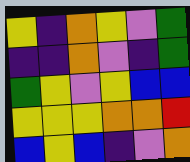[["yellow", "indigo", "orange", "yellow", "violet", "green"], ["indigo", "indigo", "orange", "violet", "indigo", "green"], ["green", "yellow", "violet", "yellow", "blue", "blue"], ["yellow", "yellow", "yellow", "orange", "orange", "red"], ["blue", "yellow", "blue", "indigo", "violet", "orange"]]